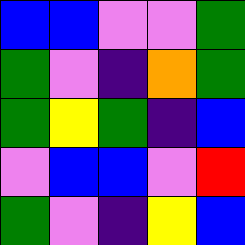[["blue", "blue", "violet", "violet", "green"], ["green", "violet", "indigo", "orange", "green"], ["green", "yellow", "green", "indigo", "blue"], ["violet", "blue", "blue", "violet", "red"], ["green", "violet", "indigo", "yellow", "blue"]]